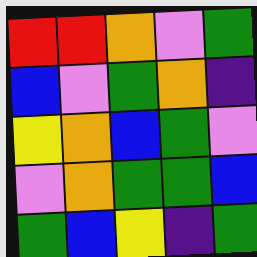[["red", "red", "orange", "violet", "green"], ["blue", "violet", "green", "orange", "indigo"], ["yellow", "orange", "blue", "green", "violet"], ["violet", "orange", "green", "green", "blue"], ["green", "blue", "yellow", "indigo", "green"]]